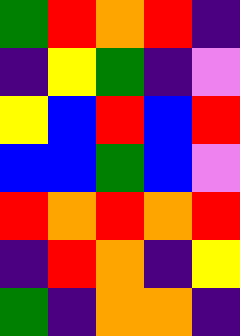[["green", "red", "orange", "red", "indigo"], ["indigo", "yellow", "green", "indigo", "violet"], ["yellow", "blue", "red", "blue", "red"], ["blue", "blue", "green", "blue", "violet"], ["red", "orange", "red", "orange", "red"], ["indigo", "red", "orange", "indigo", "yellow"], ["green", "indigo", "orange", "orange", "indigo"]]